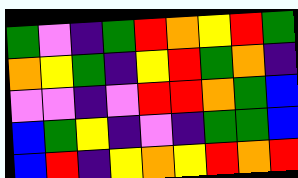[["green", "violet", "indigo", "green", "red", "orange", "yellow", "red", "green"], ["orange", "yellow", "green", "indigo", "yellow", "red", "green", "orange", "indigo"], ["violet", "violet", "indigo", "violet", "red", "red", "orange", "green", "blue"], ["blue", "green", "yellow", "indigo", "violet", "indigo", "green", "green", "blue"], ["blue", "red", "indigo", "yellow", "orange", "yellow", "red", "orange", "red"]]